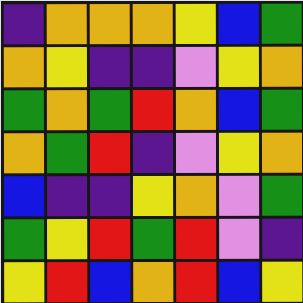[["indigo", "orange", "orange", "orange", "yellow", "blue", "green"], ["orange", "yellow", "indigo", "indigo", "violet", "yellow", "orange"], ["green", "orange", "green", "red", "orange", "blue", "green"], ["orange", "green", "red", "indigo", "violet", "yellow", "orange"], ["blue", "indigo", "indigo", "yellow", "orange", "violet", "green"], ["green", "yellow", "red", "green", "red", "violet", "indigo"], ["yellow", "red", "blue", "orange", "red", "blue", "yellow"]]